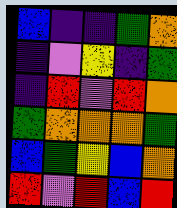[["blue", "indigo", "indigo", "green", "orange"], ["indigo", "violet", "yellow", "indigo", "green"], ["indigo", "red", "violet", "red", "orange"], ["green", "orange", "orange", "orange", "green"], ["blue", "green", "yellow", "blue", "orange"], ["red", "violet", "red", "blue", "red"]]